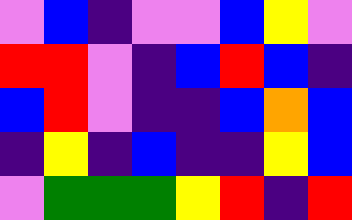[["violet", "blue", "indigo", "violet", "violet", "blue", "yellow", "violet"], ["red", "red", "violet", "indigo", "blue", "red", "blue", "indigo"], ["blue", "red", "violet", "indigo", "indigo", "blue", "orange", "blue"], ["indigo", "yellow", "indigo", "blue", "indigo", "indigo", "yellow", "blue"], ["violet", "green", "green", "green", "yellow", "red", "indigo", "red"]]